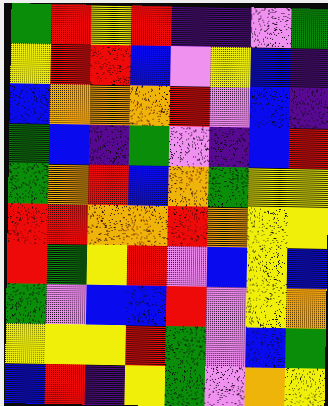[["green", "red", "yellow", "red", "indigo", "indigo", "violet", "green"], ["yellow", "red", "red", "blue", "violet", "yellow", "blue", "indigo"], ["blue", "orange", "orange", "orange", "red", "violet", "blue", "indigo"], ["green", "blue", "indigo", "green", "violet", "indigo", "blue", "red"], ["green", "orange", "red", "blue", "orange", "green", "yellow", "yellow"], ["red", "red", "orange", "orange", "red", "orange", "yellow", "yellow"], ["red", "green", "yellow", "red", "violet", "blue", "yellow", "blue"], ["green", "violet", "blue", "blue", "red", "violet", "yellow", "orange"], ["yellow", "yellow", "yellow", "red", "green", "violet", "blue", "green"], ["blue", "red", "indigo", "yellow", "green", "violet", "orange", "yellow"]]